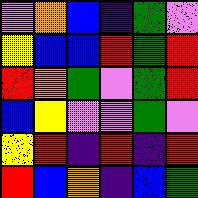[["violet", "orange", "blue", "indigo", "green", "violet"], ["yellow", "blue", "blue", "red", "green", "red"], ["red", "orange", "green", "violet", "green", "red"], ["blue", "yellow", "violet", "violet", "green", "violet"], ["yellow", "red", "indigo", "red", "indigo", "red"], ["red", "blue", "orange", "indigo", "blue", "green"]]